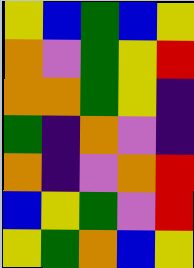[["yellow", "blue", "green", "blue", "yellow"], ["orange", "violet", "green", "yellow", "red"], ["orange", "orange", "green", "yellow", "indigo"], ["green", "indigo", "orange", "violet", "indigo"], ["orange", "indigo", "violet", "orange", "red"], ["blue", "yellow", "green", "violet", "red"], ["yellow", "green", "orange", "blue", "yellow"]]